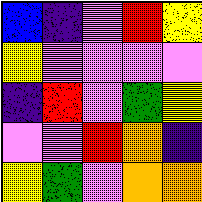[["blue", "indigo", "violet", "red", "yellow"], ["yellow", "violet", "violet", "violet", "violet"], ["indigo", "red", "violet", "green", "yellow"], ["violet", "violet", "red", "orange", "indigo"], ["yellow", "green", "violet", "orange", "orange"]]